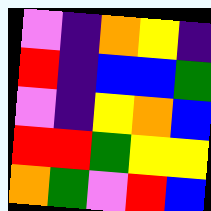[["violet", "indigo", "orange", "yellow", "indigo"], ["red", "indigo", "blue", "blue", "green"], ["violet", "indigo", "yellow", "orange", "blue"], ["red", "red", "green", "yellow", "yellow"], ["orange", "green", "violet", "red", "blue"]]